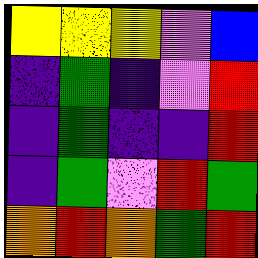[["yellow", "yellow", "yellow", "violet", "blue"], ["indigo", "green", "indigo", "violet", "red"], ["indigo", "green", "indigo", "indigo", "red"], ["indigo", "green", "violet", "red", "green"], ["orange", "red", "orange", "green", "red"]]